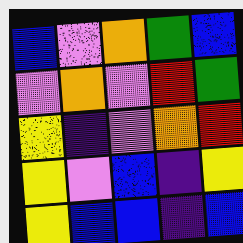[["blue", "violet", "orange", "green", "blue"], ["violet", "orange", "violet", "red", "green"], ["yellow", "indigo", "violet", "orange", "red"], ["yellow", "violet", "blue", "indigo", "yellow"], ["yellow", "blue", "blue", "indigo", "blue"]]